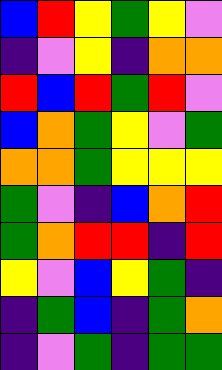[["blue", "red", "yellow", "green", "yellow", "violet"], ["indigo", "violet", "yellow", "indigo", "orange", "orange"], ["red", "blue", "red", "green", "red", "violet"], ["blue", "orange", "green", "yellow", "violet", "green"], ["orange", "orange", "green", "yellow", "yellow", "yellow"], ["green", "violet", "indigo", "blue", "orange", "red"], ["green", "orange", "red", "red", "indigo", "red"], ["yellow", "violet", "blue", "yellow", "green", "indigo"], ["indigo", "green", "blue", "indigo", "green", "orange"], ["indigo", "violet", "green", "indigo", "green", "green"]]